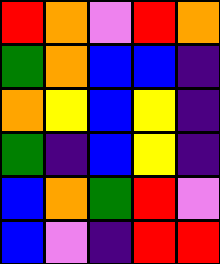[["red", "orange", "violet", "red", "orange"], ["green", "orange", "blue", "blue", "indigo"], ["orange", "yellow", "blue", "yellow", "indigo"], ["green", "indigo", "blue", "yellow", "indigo"], ["blue", "orange", "green", "red", "violet"], ["blue", "violet", "indigo", "red", "red"]]